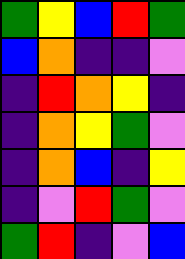[["green", "yellow", "blue", "red", "green"], ["blue", "orange", "indigo", "indigo", "violet"], ["indigo", "red", "orange", "yellow", "indigo"], ["indigo", "orange", "yellow", "green", "violet"], ["indigo", "orange", "blue", "indigo", "yellow"], ["indigo", "violet", "red", "green", "violet"], ["green", "red", "indigo", "violet", "blue"]]